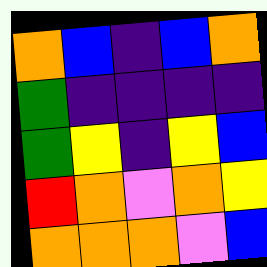[["orange", "blue", "indigo", "blue", "orange"], ["green", "indigo", "indigo", "indigo", "indigo"], ["green", "yellow", "indigo", "yellow", "blue"], ["red", "orange", "violet", "orange", "yellow"], ["orange", "orange", "orange", "violet", "blue"]]